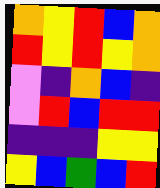[["orange", "yellow", "red", "blue", "orange"], ["red", "yellow", "red", "yellow", "orange"], ["violet", "indigo", "orange", "blue", "indigo"], ["violet", "red", "blue", "red", "red"], ["indigo", "indigo", "indigo", "yellow", "yellow"], ["yellow", "blue", "green", "blue", "red"]]